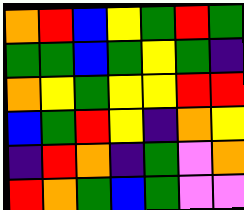[["orange", "red", "blue", "yellow", "green", "red", "green"], ["green", "green", "blue", "green", "yellow", "green", "indigo"], ["orange", "yellow", "green", "yellow", "yellow", "red", "red"], ["blue", "green", "red", "yellow", "indigo", "orange", "yellow"], ["indigo", "red", "orange", "indigo", "green", "violet", "orange"], ["red", "orange", "green", "blue", "green", "violet", "violet"]]